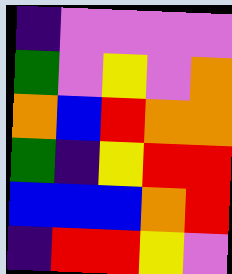[["indigo", "violet", "violet", "violet", "violet"], ["green", "violet", "yellow", "violet", "orange"], ["orange", "blue", "red", "orange", "orange"], ["green", "indigo", "yellow", "red", "red"], ["blue", "blue", "blue", "orange", "red"], ["indigo", "red", "red", "yellow", "violet"]]